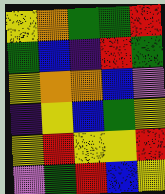[["yellow", "orange", "green", "green", "red"], ["green", "blue", "indigo", "red", "green"], ["yellow", "orange", "orange", "blue", "violet"], ["indigo", "yellow", "blue", "green", "yellow"], ["yellow", "red", "yellow", "yellow", "red"], ["violet", "green", "red", "blue", "yellow"]]